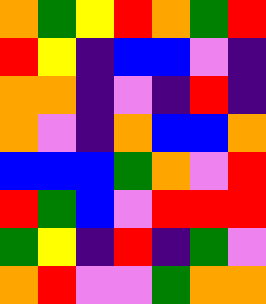[["orange", "green", "yellow", "red", "orange", "green", "red"], ["red", "yellow", "indigo", "blue", "blue", "violet", "indigo"], ["orange", "orange", "indigo", "violet", "indigo", "red", "indigo"], ["orange", "violet", "indigo", "orange", "blue", "blue", "orange"], ["blue", "blue", "blue", "green", "orange", "violet", "red"], ["red", "green", "blue", "violet", "red", "red", "red"], ["green", "yellow", "indigo", "red", "indigo", "green", "violet"], ["orange", "red", "violet", "violet", "green", "orange", "orange"]]